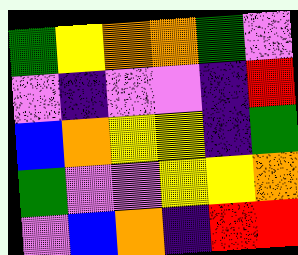[["green", "yellow", "orange", "orange", "green", "violet"], ["violet", "indigo", "violet", "violet", "indigo", "red"], ["blue", "orange", "yellow", "yellow", "indigo", "green"], ["green", "violet", "violet", "yellow", "yellow", "orange"], ["violet", "blue", "orange", "indigo", "red", "red"]]